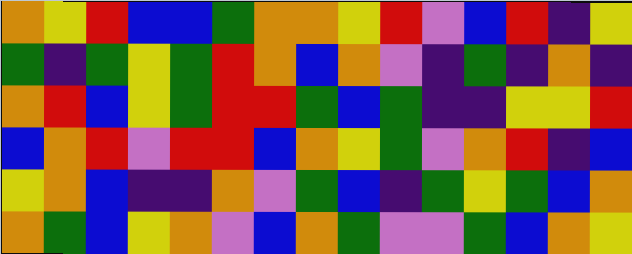[["orange", "yellow", "red", "blue", "blue", "green", "orange", "orange", "yellow", "red", "violet", "blue", "red", "indigo", "yellow"], ["green", "indigo", "green", "yellow", "green", "red", "orange", "blue", "orange", "violet", "indigo", "green", "indigo", "orange", "indigo"], ["orange", "red", "blue", "yellow", "green", "red", "red", "green", "blue", "green", "indigo", "indigo", "yellow", "yellow", "red"], ["blue", "orange", "red", "violet", "red", "red", "blue", "orange", "yellow", "green", "violet", "orange", "red", "indigo", "blue"], ["yellow", "orange", "blue", "indigo", "indigo", "orange", "violet", "green", "blue", "indigo", "green", "yellow", "green", "blue", "orange"], ["orange", "green", "blue", "yellow", "orange", "violet", "blue", "orange", "green", "violet", "violet", "green", "blue", "orange", "yellow"]]